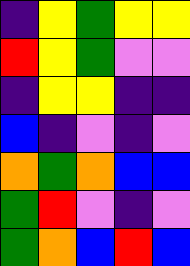[["indigo", "yellow", "green", "yellow", "yellow"], ["red", "yellow", "green", "violet", "violet"], ["indigo", "yellow", "yellow", "indigo", "indigo"], ["blue", "indigo", "violet", "indigo", "violet"], ["orange", "green", "orange", "blue", "blue"], ["green", "red", "violet", "indigo", "violet"], ["green", "orange", "blue", "red", "blue"]]